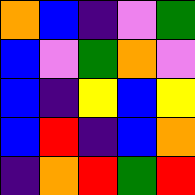[["orange", "blue", "indigo", "violet", "green"], ["blue", "violet", "green", "orange", "violet"], ["blue", "indigo", "yellow", "blue", "yellow"], ["blue", "red", "indigo", "blue", "orange"], ["indigo", "orange", "red", "green", "red"]]